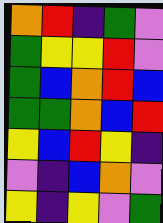[["orange", "red", "indigo", "green", "violet"], ["green", "yellow", "yellow", "red", "violet"], ["green", "blue", "orange", "red", "blue"], ["green", "green", "orange", "blue", "red"], ["yellow", "blue", "red", "yellow", "indigo"], ["violet", "indigo", "blue", "orange", "violet"], ["yellow", "indigo", "yellow", "violet", "green"]]